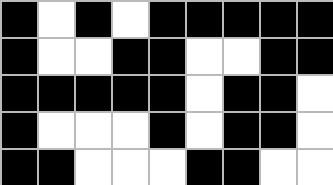[["black", "white", "black", "white", "black", "black", "black", "black", "black"], ["black", "white", "white", "black", "black", "white", "white", "black", "black"], ["black", "black", "black", "black", "black", "white", "black", "black", "white"], ["black", "white", "white", "white", "black", "white", "black", "black", "white"], ["black", "black", "white", "white", "white", "black", "black", "white", "white"]]